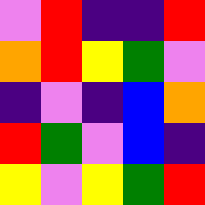[["violet", "red", "indigo", "indigo", "red"], ["orange", "red", "yellow", "green", "violet"], ["indigo", "violet", "indigo", "blue", "orange"], ["red", "green", "violet", "blue", "indigo"], ["yellow", "violet", "yellow", "green", "red"]]